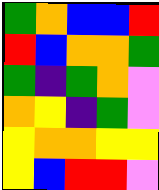[["green", "orange", "blue", "blue", "red"], ["red", "blue", "orange", "orange", "green"], ["green", "indigo", "green", "orange", "violet"], ["orange", "yellow", "indigo", "green", "violet"], ["yellow", "orange", "orange", "yellow", "yellow"], ["yellow", "blue", "red", "red", "violet"]]